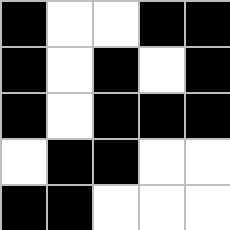[["black", "white", "white", "black", "black"], ["black", "white", "black", "white", "black"], ["black", "white", "black", "black", "black"], ["white", "black", "black", "white", "white"], ["black", "black", "white", "white", "white"]]